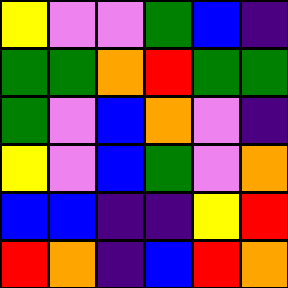[["yellow", "violet", "violet", "green", "blue", "indigo"], ["green", "green", "orange", "red", "green", "green"], ["green", "violet", "blue", "orange", "violet", "indigo"], ["yellow", "violet", "blue", "green", "violet", "orange"], ["blue", "blue", "indigo", "indigo", "yellow", "red"], ["red", "orange", "indigo", "blue", "red", "orange"]]